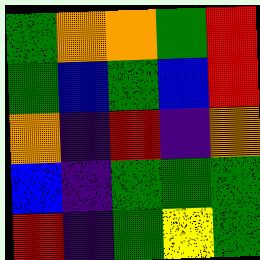[["green", "orange", "orange", "green", "red"], ["green", "blue", "green", "blue", "red"], ["orange", "indigo", "red", "indigo", "orange"], ["blue", "indigo", "green", "green", "green"], ["red", "indigo", "green", "yellow", "green"]]